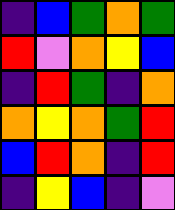[["indigo", "blue", "green", "orange", "green"], ["red", "violet", "orange", "yellow", "blue"], ["indigo", "red", "green", "indigo", "orange"], ["orange", "yellow", "orange", "green", "red"], ["blue", "red", "orange", "indigo", "red"], ["indigo", "yellow", "blue", "indigo", "violet"]]